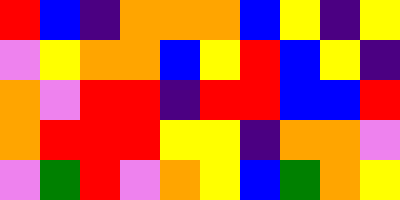[["red", "blue", "indigo", "orange", "orange", "orange", "blue", "yellow", "indigo", "yellow"], ["violet", "yellow", "orange", "orange", "blue", "yellow", "red", "blue", "yellow", "indigo"], ["orange", "violet", "red", "red", "indigo", "red", "red", "blue", "blue", "red"], ["orange", "red", "red", "red", "yellow", "yellow", "indigo", "orange", "orange", "violet"], ["violet", "green", "red", "violet", "orange", "yellow", "blue", "green", "orange", "yellow"]]